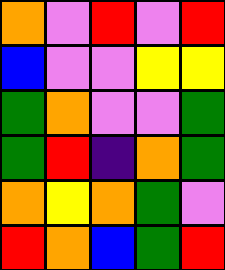[["orange", "violet", "red", "violet", "red"], ["blue", "violet", "violet", "yellow", "yellow"], ["green", "orange", "violet", "violet", "green"], ["green", "red", "indigo", "orange", "green"], ["orange", "yellow", "orange", "green", "violet"], ["red", "orange", "blue", "green", "red"]]